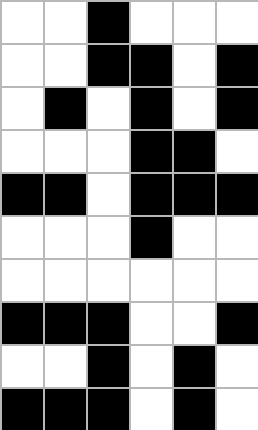[["white", "white", "black", "white", "white", "white"], ["white", "white", "black", "black", "white", "black"], ["white", "black", "white", "black", "white", "black"], ["white", "white", "white", "black", "black", "white"], ["black", "black", "white", "black", "black", "black"], ["white", "white", "white", "black", "white", "white"], ["white", "white", "white", "white", "white", "white"], ["black", "black", "black", "white", "white", "black"], ["white", "white", "black", "white", "black", "white"], ["black", "black", "black", "white", "black", "white"]]